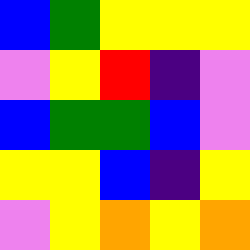[["blue", "green", "yellow", "yellow", "yellow"], ["violet", "yellow", "red", "indigo", "violet"], ["blue", "green", "green", "blue", "violet"], ["yellow", "yellow", "blue", "indigo", "yellow"], ["violet", "yellow", "orange", "yellow", "orange"]]